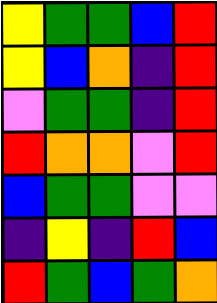[["yellow", "green", "green", "blue", "red"], ["yellow", "blue", "orange", "indigo", "red"], ["violet", "green", "green", "indigo", "red"], ["red", "orange", "orange", "violet", "red"], ["blue", "green", "green", "violet", "violet"], ["indigo", "yellow", "indigo", "red", "blue"], ["red", "green", "blue", "green", "orange"]]